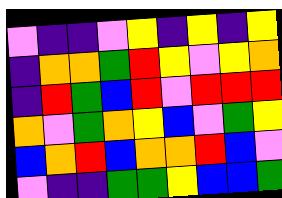[["violet", "indigo", "indigo", "violet", "yellow", "indigo", "yellow", "indigo", "yellow"], ["indigo", "orange", "orange", "green", "red", "yellow", "violet", "yellow", "orange"], ["indigo", "red", "green", "blue", "red", "violet", "red", "red", "red"], ["orange", "violet", "green", "orange", "yellow", "blue", "violet", "green", "yellow"], ["blue", "orange", "red", "blue", "orange", "orange", "red", "blue", "violet"], ["violet", "indigo", "indigo", "green", "green", "yellow", "blue", "blue", "green"]]